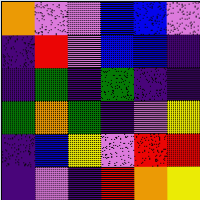[["orange", "violet", "violet", "blue", "blue", "violet"], ["indigo", "red", "violet", "blue", "blue", "indigo"], ["indigo", "green", "indigo", "green", "indigo", "indigo"], ["green", "orange", "green", "indigo", "violet", "yellow"], ["indigo", "blue", "yellow", "violet", "red", "red"], ["indigo", "violet", "indigo", "red", "orange", "yellow"]]